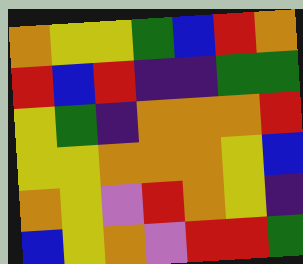[["orange", "yellow", "yellow", "green", "blue", "red", "orange"], ["red", "blue", "red", "indigo", "indigo", "green", "green"], ["yellow", "green", "indigo", "orange", "orange", "orange", "red"], ["yellow", "yellow", "orange", "orange", "orange", "yellow", "blue"], ["orange", "yellow", "violet", "red", "orange", "yellow", "indigo"], ["blue", "yellow", "orange", "violet", "red", "red", "green"]]